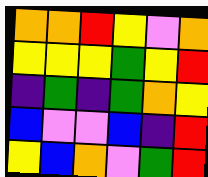[["orange", "orange", "red", "yellow", "violet", "orange"], ["yellow", "yellow", "yellow", "green", "yellow", "red"], ["indigo", "green", "indigo", "green", "orange", "yellow"], ["blue", "violet", "violet", "blue", "indigo", "red"], ["yellow", "blue", "orange", "violet", "green", "red"]]